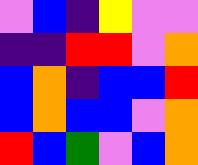[["violet", "blue", "indigo", "yellow", "violet", "violet"], ["indigo", "indigo", "red", "red", "violet", "orange"], ["blue", "orange", "indigo", "blue", "blue", "red"], ["blue", "orange", "blue", "blue", "violet", "orange"], ["red", "blue", "green", "violet", "blue", "orange"]]